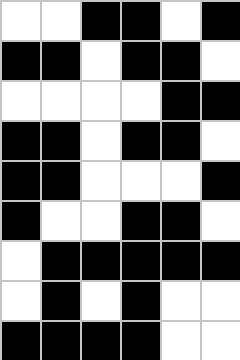[["white", "white", "black", "black", "white", "black"], ["black", "black", "white", "black", "black", "white"], ["white", "white", "white", "white", "black", "black"], ["black", "black", "white", "black", "black", "white"], ["black", "black", "white", "white", "white", "black"], ["black", "white", "white", "black", "black", "white"], ["white", "black", "black", "black", "black", "black"], ["white", "black", "white", "black", "white", "white"], ["black", "black", "black", "black", "white", "white"]]